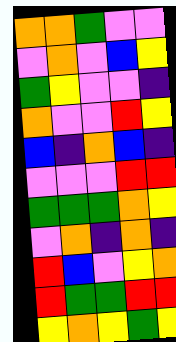[["orange", "orange", "green", "violet", "violet"], ["violet", "orange", "violet", "blue", "yellow"], ["green", "yellow", "violet", "violet", "indigo"], ["orange", "violet", "violet", "red", "yellow"], ["blue", "indigo", "orange", "blue", "indigo"], ["violet", "violet", "violet", "red", "red"], ["green", "green", "green", "orange", "yellow"], ["violet", "orange", "indigo", "orange", "indigo"], ["red", "blue", "violet", "yellow", "orange"], ["red", "green", "green", "red", "red"], ["yellow", "orange", "yellow", "green", "yellow"]]